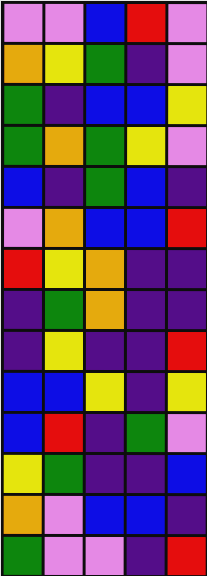[["violet", "violet", "blue", "red", "violet"], ["orange", "yellow", "green", "indigo", "violet"], ["green", "indigo", "blue", "blue", "yellow"], ["green", "orange", "green", "yellow", "violet"], ["blue", "indigo", "green", "blue", "indigo"], ["violet", "orange", "blue", "blue", "red"], ["red", "yellow", "orange", "indigo", "indigo"], ["indigo", "green", "orange", "indigo", "indigo"], ["indigo", "yellow", "indigo", "indigo", "red"], ["blue", "blue", "yellow", "indigo", "yellow"], ["blue", "red", "indigo", "green", "violet"], ["yellow", "green", "indigo", "indigo", "blue"], ["orange", "violet", "blue", "blue", "indigo"], ["green", "violet", "violet", "indigo", "red"]]